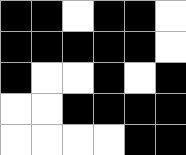[["black", "black", "white", "black", "black", "white"], ["black", "black", "black", "black", "black", "white"], ["black", "white", "white", "black", "white", "black"], ["white", "white", "black", "black", "black", "black"], ["white", "white", "white", "white", "black", "black"]]